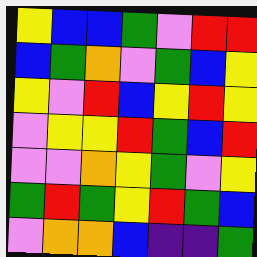[["yellow", "blue", "blue", "green", "violet", "red", "red"], ["blue", "green", "orange", "violet", "green", "blue", "yellow"], ["yellow", "violet", "red", "blue", "yellow", "red", "yellow"], ["violet", "yellow", "yellow", "red", "green", "blue", "red"], ["violet", "violet", "orange", "yellow", "green", "violet", "yellow"], ["green", "red", "green", "yellow", "red", "green", "blue"], ["violet", "orange", "orange", "blue", "indigo", "indigo", "green"]]